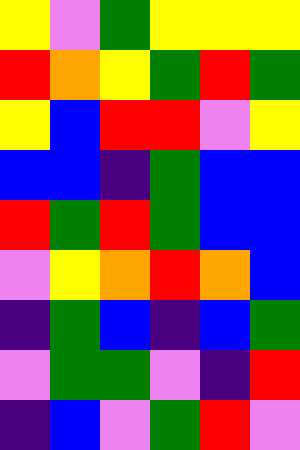[["yellow", "violet", "green", "yellow", "yellow", "yellow"], ["red", "orange", "yellow", "green", "red", "green"], ["yellow", "blue", "red", "red", "violet", "yellow"], ["blue", "blue", "indigo", "green", "blue", "blue"], ["red", "green", "red", "green", "blue", "blue"], ["violet", "yellow", "orange", "red", "orange", "blue"], ["indigo", "green", "blue", "indigo", "blue", "green"], ["violet", "green", "green", "violet", "indigo", "red"], ["indigo", "blue", "violet", "green", "red", "violet"]]